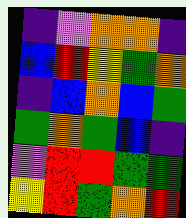[["indigo", "violet", "orange", "orange", "indigo"], ["blue", "red", "yellow", "green", "orange"], ["indigo", "blue", "orange", "blue", "green"], ["green", "orange", "green", "blue", "indigo"], ["violet", "red", "red", "green", "green"], ["yellow", "red", "green", "orange", "red"]]